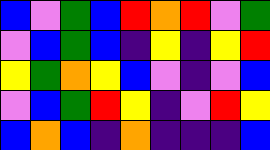[["blue", "violet", "green", "blue", "red", "orange", "red", "violet", "green"], ["violet", "blue", "green", "blue", "indigo", "yellow", "indigo", "yellow", "red"], ["yellow", "green", "orange", "yellow", "blue", "violet", "indigo", "violet", "blue"], ["violet", "blue", "green", "red", "yellow", "indigo", "violet", "red", "yellow"], ["blue", "orange", "blue", "indigo", "orange", "indigo", "indigo", "indigo", "blue"]]